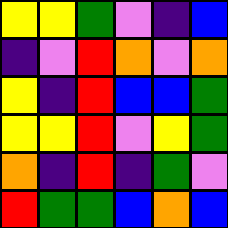[["yellow", "yellow", "green", "violet", "indigo", "blue"], ["indigo", "violet", "red", "orange", "violet", "orange"], ["yellow", "indigo", "red", "blue", "blue", "green"], ["yellow", "yellow", "red", "violet", "yellow", "green"], ["orange", "indigo", "red", "indigo", "green", "violet"], ["red", "green", "green", "blue", "orange", "blue"]]